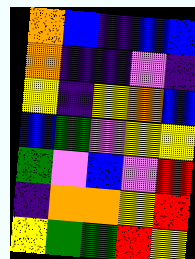[["orange", "blue", "indigo", "blue", "blue"], ["orange", "indigo", "indigo", "violet", "indigo"], ["yellow", "indigo", "yellow", "orange", "blue"], ["blue", "green", "violet", "yellow", "yellow"], ["green", "violet", "blue", "violet", "red"], ["indigo", "orange", "orange", "yellow", "red"], ["yellow", "green", "green", "red", "yellow"]]